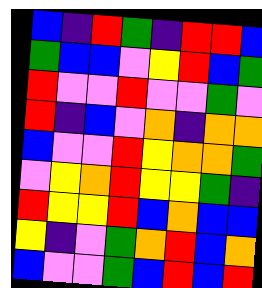[["blue", "indigo", "red", "green", "indigo", "red", "red", "blue"], ["green", "blue", "blue", "violet", "yellow", "red", "blue", "green"], ["red", "violet", "violet", "red", "violet", "violet", "green", "violet"], ["red", "indigo", "blue", "violet", "orange", "indigo", "orange", "orange"], ["blue", "violet", "violet", "red", "yellow", "orange", "orange", "green"], ["violet", "yellow", "orange", "red", "yellow", "yellow", "green", "indigo"], ["red", "yellow", "yellow", "red", "blue", "orange", "blue", "blue"], ["yellow", "indigo", "violet", "green", "orange", "red", "blue", "orange"], ["blue", "violet", "violet", "green", "blue", "red", "blue", "red"]]